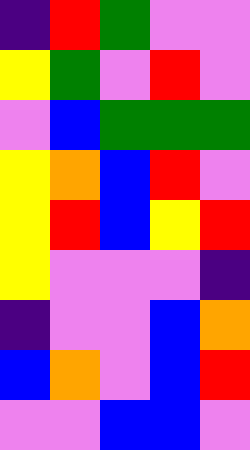[["indigo", "red", "green", "violet", "violet"], ["yellow", "green", "violet", "red", "violet"], ["violet", "blue", "green", "green", "green"], ["yellow", "orange", "blue", "red", "violet"], ["yellow", "red", "blue", "yellow", "red"], ["yellow", "violet", "violet", "violet", "indigo"], ["indigo", "violet", "violet", "blue", "orange"], ["blue", "orange", "violet", "blue", "red"], ["violet", "violet", "blue", "blue", "violet"]]